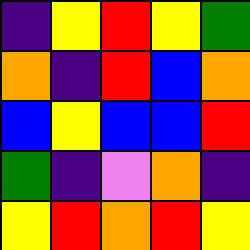[["indigo", "yellow", "red", "yellow", "green"], ["orange", "indigo", "red", "blue", "orange"], ["blue", "yellow", "blue", "blue", "red"], ["green", "indigo", "violet", "orange", "indigo"], ["yellow", "red", "orange", "red", "yellow"]]